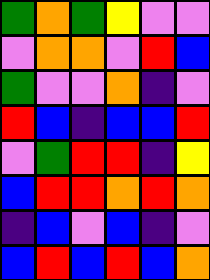[["green", "orange", "green", "yellow", "violet", "violet"], ["violet", "orange", "orange", "violet", "red", "blue"], ["green", "violet", "violet", "orange", "indigo", "violet"], ["red", "blue", "indigo", "blue", "blue", "red"], ["violet", "green", "red", "red", "indigo", "yellow"], ["blue", "red", "red", "orange", "red", "orange"], ["indigo", "blue", "violet", "blue", "indigo", "violet"], ["blue", "red", "blue", "red", "blue", "orange"]]